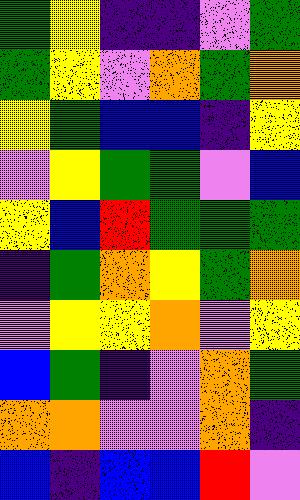[["green", "yellow", "indigo", "indigo", "violet", "green"], ["green", "yellow", "violet", "orange", "green", "orange"], ["yellow", "green", "blue", "blue", "indigo", "yellow"], ["violet", "yellow", "green", "green", "violet", "blue"], ["yellow", "blue", "red", "green", "green", "green"], ["indigo", "green", "orange", "yellow", "green", "orange"], ["violet", "yellow", "yellow", "orange", "violet", "yellow"], ["blue", "green", "indigo", "violet", "orange", "green"], ["orange", "orange", "violet", "violet", "orange", "indigo"], ["blue", "indigo", "blue", "blue", "red", "violet"]]